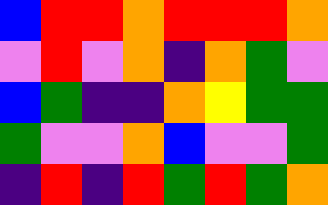[["blue", "red", "red", "orange", "red", "red", "red", "orange"], ["violet", "red", "violet", "orange", "indigo", "orange", "green", "violet"], ["blue", "green", "indigo", "indigo", "orange", "yellow", "green", "green"], ["green", "violet", "violet", "orange", "blue", "violet", "violet", "green"], ["indigo", "red", "indigo", "red", "green", "red", "green", "orange"]]